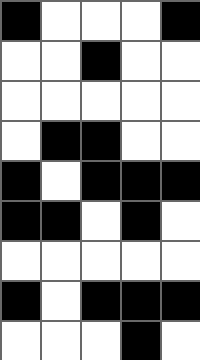[["black", "white", "white", "white", "black"], ["white", "white", "black", "white", "white"], ["white", "white", "white", "white", "white"], ["white", "black", "black", "white", "white"], ["black", "white", "black", "black", "black"], ["black", "black", "white", "black", "white"], ["white", "white", "white", "white", "white"], ["black", "white", "black", "black", "black"], ["white", "white", "white", "black", "white"]]